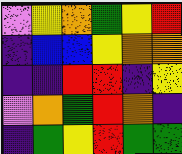[["violet", "yellow", "orange", "green", "yellow", "red"], ["indigo", "blue", "blue", "yellow", "orange", "orange"], ["indigo", "indigo", "red", "red", "indigo", "yellow"], ["violet", "orange", "green", "red", "orange", "indigo"], ["indigo", "green", "yellow", "red", "green", "green"]]